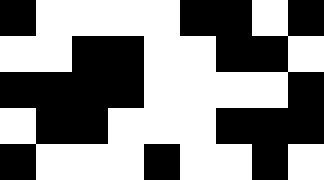[["black", "white", "white", "white", "white", "black", "black", "white", "black"], ["white", "white", "black", "black", "white", "white", "black", "black", "white"], ["black", "black", "black", "black", "white", "white", "white", "white", "black"], ["white", "black", "black", "white", "white", "white", "black", "black", "black"], ["black", "white", "white", "white", "black", "white", "white", "black", "white"]]